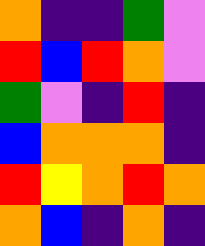[["orange", "indigo", "indigo", "green", "violet"], ["red", "blue", "red", "orange", "violet"], ["green", "violet", "indigo", "red", "indigo"], ["blue", "orange", "orange", "orange", "indigo"], ["red", "yellow", "orange", "red", "orange"], ["orange", "blue", "indigo", "orange", "indigo"]]